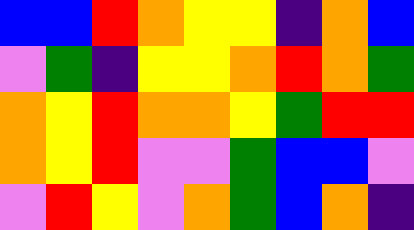[["blue", "blue", "red", "orange", "yellow", "yellow", "indigo", "orange", "blue"], ["violet", "green", "indigo", "yellow", "yellow", "orange", "red", "orange", "green"], ["orange", "yellow", "red", "orange", "orange", "yellow", "green", "red", "red"], ["orange", "yellow", "red", "violet", "violet", "green", "blue", "blue", "violet"], ["violet", "red", "yellow", "violet", "orange", "green", "blue", "orange", "indigo"]]